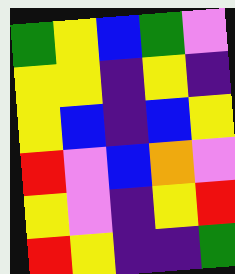[["green", "yellow", "blue", "green", "violet"], ["yellow", "yellow", "indigo", "yellow", "indigo"], ["yellow", "blue", "indigo", "blue", "yellow"], ["red", "violet", "blue", "orange", "violet"], ["yellow", "violet", "indigo", "yellow", "red"], ["red", "yellow", "indigo", "indigo", "green"]]